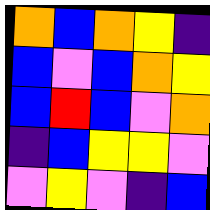[["orange", "blue", "orange", "yellow", "indigo"], ["blue", "violet", "blue", "orange", "yellow"], ["blue", "red", "blue", "violet", "orange"], ["indigo", "blue", "yellow", "yellow", "violet"], ["violet", "yellow", "violet", "indigo", "blue"]]